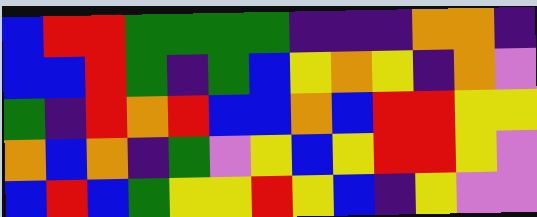[["blue", "red", "red", "green", "green", "green", "green", "indigo", "indigo", "indigo", "orange", "orange", "indigo"], ["blue", "blue", "red", "green", "indigo", "green", "blue", "yellow", "orange", "yellow", "indigo", "orange", "violet"], ["green", "indigo", "red", "orange", "red", "blue", "blue", "orange", "blue", "red", "red", "yellow", "yellow"], ["orange", "blue", "orange", "indigo", "green", "violet", "yellow", "blue", "yellow", "red", "red", "yellow", "violet"], ["blue", "red", "blue", "green", "yellow", "yellow", "red", "yellow", "blue", "indigo", "yellow", "violet", "violet"]]